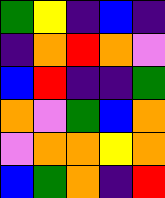[["green", "yellow", "indigo", "blue", "indigo"], ["indigo", "orange", "red", "orange", "violet"], ["blue", "red", "indigo", "indigo", "green"], ["orange", "violet", "green", "blue", "orange"], ["violet", "orange", "orange", "yellow", "orange"], ["blue", "green", "orange", "indigo", "red"]]